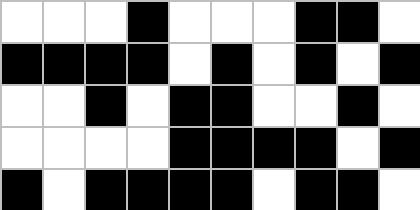[["white", "white", "white", "black", "white", "white", "white", "black", "black", "white"], ["black", "black", "black", "black", "white", "black", "white", "black", "white", "black"], ["white", "white", "black", "white", "black", "black", "white", "white", "black", "white"], ["white", "white", "white", "white", "black", "black", "black", "black", "white", "black"], ["black", "white", "black", "black", "black", "black", "white", "black", "black", "white"]]